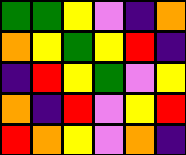[["green", "green", "yellow", "violet", "indigo", "orange"], ["orange", "yellow", "green", "yellow", "red", "indigo"], ["indigo", "red", "yellow", "green", "violet", "yellow"], ["orange", "indigo", "red", "violet", "yellow", "red"], ["red", "orange", "yellow", "violet", "orange", "indigo"]]